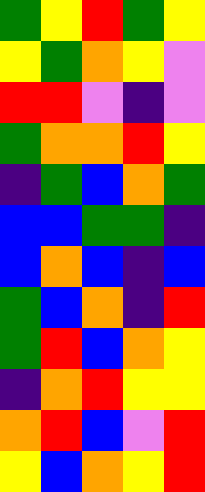[["green", "yellow", "red", "green", "yellow"], ["yellow", "green", "orange", "yellow", "violet"], ["red", "red", "violet", "indigo", "violet"], ["green", "orange", "orange", "red", "yellow"], ["indigo", "green", "blue", "orange", "green"], ["blue", "blue", "green", "green", "indigo"], ["blue", "orange", "blue", "indigo", "blue"], ["green", "blue", "orange", "indigo", "red"], ["green", "red", "blue", "orange", "yellow"], ["indigo", "orange", "red", "yellow", "yellow"], ["orange", "red", "blue", "violet", "red"], ["yellow", "blue", "orange", "yellow", "red"]]